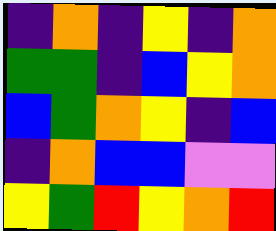[["indigo", "orange", "indigo", "yellow", "indigo", "orange"], ["green", "green", "indigo", "blue", "yellow", "orange"], ["blue", "green", "orange", "yellow", "indigo", "blue"], ["indigo", "orange", "blue", "blue", "violet", "violet"], ["yellow", "green", "red", "yellow", "orange", "red"]]